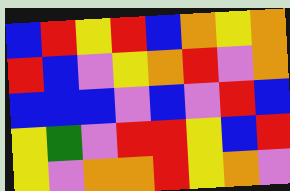[["blue", "red", "yellow", "red", "blue", "orange", "yellow", "orange"], ["red", "blue", "violet", "yellow", "orange", "red", "violet", "orange"], ["blue", "blue", "blue", "violet", "blue", "violet", "red", "blue"], ["yellow", "green", "violet", "red", "red", "yellow", "blue", "red"], ["yellow", "violet", "orange", "orange", "red", "yellow", "orange", "violet"]]